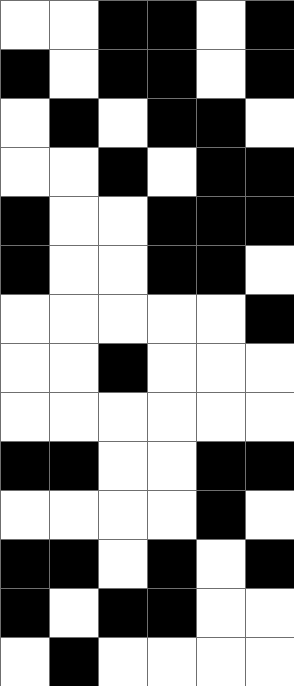[["white", "white", "black", "black", "white", "black"], ["black", "white", "black", "black", "white", "black"], ["white", "black", "white", "black", "black", "white"], ["white", "white", "black", "white", "black", "black"], ["black", "white", "white", "black", "black", "black"], ["black", "white", "white", "black", "black", "white"], ["white", "white", "white", "white", "white", "black"], ["white", "white", "black", "white", "white", "white"], ["white", "white", "white", "white", "white", "white"], ["black", "black", "white", "white", "black", "black"], ["white", "white", "white", "white", "black", "white"], ["black", "black", "white", "black", "white", "black"], ["black", "white", "black", "black", "white", "white"], ["white", "black", "white", "white", "white", "white"]]